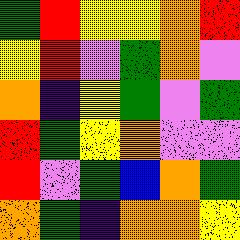[["green", "red", "yellow", "yellow", "orange", "red"], ["yellow", "red", "violet", "green", "orange", "violet"], ["orange", "indigo", "yellow", "green", "violet", "green"], ["red", "green", "yellow", "orange", "violet", "violet"], ["red", "violet", "green", "blue", "orange", "green"], ["orange", "green", "indigo", "orange", "orange", "yellow"]]